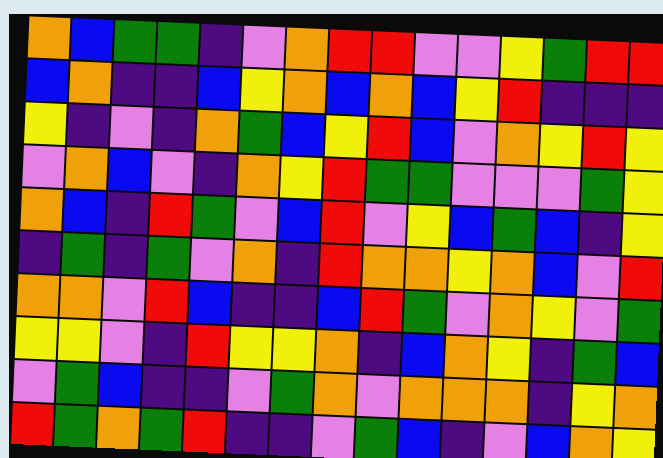[["orange", "blue", "green", "green", "indigo", "violet", "orange", "red", "red", "violet", "violet", "yellow", "green", "red", "red"], ["blue", "orange", "indigo", "indigo", "blue", "yellow", "orange", "blue", "orange", "blue", "yellow", "red", "indigo", "indigo", "indigo"], ["yellow", "indigo", "violet", "indigo", "orange", "green", "blue", "yellow", "red", "blue", "violet", "orange", "yellow", "red", "yellow"], ["violet", "orange", "blue", "violet", "indigo", "orange", "yellow", "red", "green", "green", "violet", "violet", "violet", "green", "yellow"], ["orange", "blue", "indigo", "red", "green", "violet", "blue", "red", "violet", "yellow", "blue", "green", "blue", "indigo", "yellow"], ["indigo", "green", "indigo", "green", "violet", "orange", "indigo", "red", "orange", "orange", "yellow", "orange", "blue", "violet", "red"], ["orange", "orange", "violet", "red", "blue", "indigo", "indigo", "blue", "red", "green", "violet", "orange", "yellow", "violet", "green"], ["yellow", "yellow", "violet", "indigo", "red", "yellow", "yellow", "orange", "indigo", "blue", "orange", "yellow", "indigo", "green", "blue"], ["violet", "green", "blue", "indigo", "indigo", "violet", "green", "orange", "violet", "orange", "orange", "orange", "indigo", "yellow", "orange"], ["red", "green", "orange", "green", "red", "indigo", "indigo", "violet", "green", "blue", "indigo", "violet", "blue", "orange", "yellow"]]